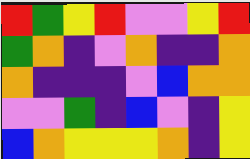[["red", "green", "yellow", "red", "violet", "violet", "yellow", "red"], ["green", "orange", "indigo", "violet", "orange", "indigo", "indigo", "orange"], ["orange", "indigo", "indigo", "indigo", "violet", "blue", "orange", "orange"], ["violet", "violet", "green", "indigo", "blue", "violet", "indigo", "yellow"], ["blue", "orange", "yellow", "yellow", "yellow", "orange", "indigo", "yellow"]]